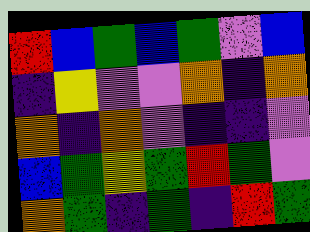[["red", "blue", "green", "blue", "green", "violet", "blue"], ["indigo", "yellow", "violet", "violet", "orange", "indigo", "orange"], ["orange", "indigo", "orange", "violet", "indigo", "indigo", "violet"], ["blue", "green", "yellow", "green", "red", "green", "violet"], ["orange", "green", "indigo", "green", "indigo", "red", "green"]]